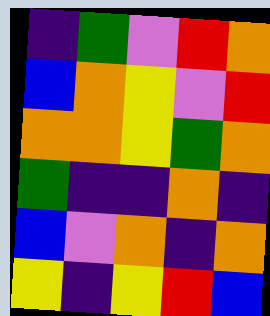[["indigo", "green", "violet", "red", "orange"], ["blue", "orange", "yellow", "violet", "red"], ["orange", "orange", "yellow", "green", "orange"], ["green", "indigo", "indigo", "orange", "indigo"], ["blue", "violet", "orange", "indigo", "orange"], ["yellow", "indigo", "yellow", "red", "blue"]]